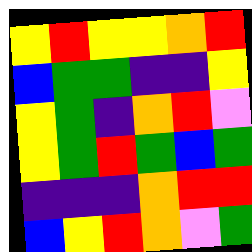[["yellow", "red", "yellow", "yellow", "orange", "red"], ["blue", "green", "green", "indigo", "indigo", "yellow"], ["yellow", "green", "indigo", "orange", "red", "violet"], ["yellow", "green", "red", "green", "blue", "green"], ["indigo", "indigo", "indigo", "orange", "red", "red"], ["blue", "yellow", "red", "orange", "violet", "green"]]